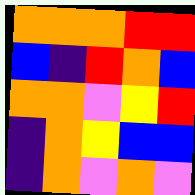[["orange", "orange", "orange", "red", "red"], ["blue", "indigo", "red", "orange", "blue"], ["orange", "orange", "violet", "yellow", "red"], ["indigo", "orange", "yellow", "blue", "blue"], ["indigo", "orange", "violet", "orange", "violet"]]